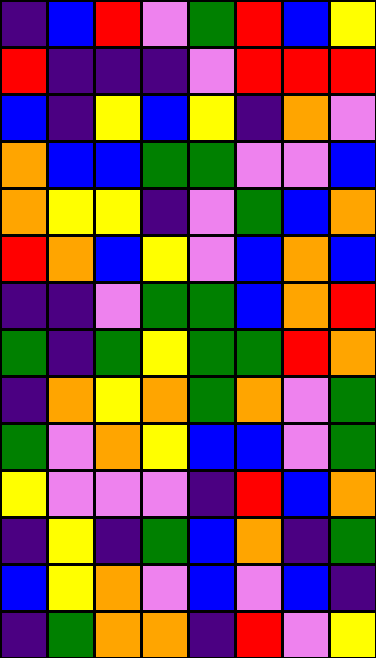[["indigo", "blue", "red", "violet", "green", "red", "blue", "yellow"], ["red", "indigo", "indigo", "indigo", "violet", "red", "red", "red"], ["blue", "indigo", "yellow", "blue", "yellow", "indigo", "orange", "violet"], ["orange", "blue", "blue", "green", "green", "violet", "violet", "blue"], ["orange", "yellow", "yellow", "indigo", "violet", "green", "blue", "orange"], ["red", "orange", "blue", "yellow", "violet", "blue", "orange", "blue"], ["indigo", "indigo", "violet", "green", "green", "blue", "orange", "red"], ["green", "indigo", "green", "yellow", "green", "green", "red", "orange"], ["indigo", "orange", "yellow", "orange", "green", "orange", "violet", "green"], ["green", "violet", "orange", "yellow", "blue", "blue", "violet", "green"], ["yellow", "violet", "violet", "violet", "indigo", "red", "blue", "orange"], ["indigo", "yellow", "indigo", "green", "blue", "orange", "indigo", "green"], ["blue", "yellow", "orange", "violet", "blue", "violet", "blue", "indigo"], ["indigo", "green", "orange", "orange", "indigo", "red", "violet", "yellow"]]